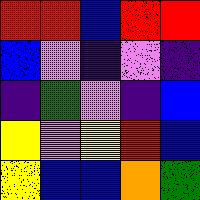[["red", "red", "blue", "red", "red"], ["blue", "violet", "indigo", "violet", "indigo"], ["indigo", "green", "violet", "indigo", "blue"], ["yellow", "violet", "yellow", "red", "blue"], ["yellow", "blue", "blue", "orange", "green"]]